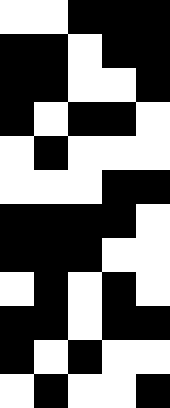[["white", "white", "black", "black", "black"], ["black", "black", "white", "black", "black"], ["black", "black", "white", "white", "black"], ["black", "white", "black", "black", "white"], ["white", "black", "white", "white", "white"], ["white", "white", "white", "black", "black"], ["black", "black", "black", "black", "white"], ["black", "black", "black", "white", "white"], ["white", "black", "white", "black", "white"], ["black", "black", "white", "black", "black"], ["black", "white", "black", "white", "white"], ["white", "black", "white", "white", "black"]]